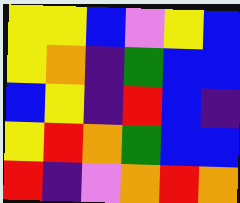[["yellow", "yellow", "blue", "violet", "yellow", "blue"], ["yellow", "orange", "indigo", "green", "blue", "blue"], ["blue", "yellow", "indigo", "red", "blue", "indigo"], ["yellow", "red", "orange", "green", "blue", "blue"], ["red", "indigo", "violet", "orange", "red", "orange"]]